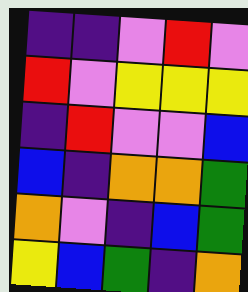[["indigo", "indigo", "violet", "red", "violet"], ["red", "violet", "yellow", "yellow", "yellow"], ["indigo", "red", "violet", "violet", "blue"], ["blue", "indigo", "orange", "orange", "green"], ["orange", "violet", "indigo", "blue", "green"], ["yellow", "blue", "green", "indigo", "orange"]]